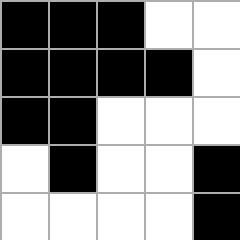[["black", "black", "black", "white", "white"], ["black", "black", "black", "black", "white"], ["black", "black", "white", "white", "white"], ["white", "black", "white", "white", "black"], ["white", "white", "white", "white", "black"]]